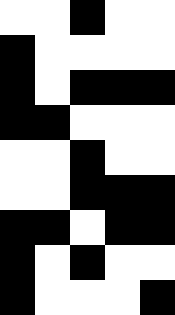[["white", "white", "black", "white", "white"], ["black", "white", "white", "white", "white"], ["black", "white", "black", "black", "black"], ["black", "black", "white", "white", "white"], ["white", "white", "black", "white", "white"], ["white", "white", "black", "black", "black"], ["black", "black", "white", "black", "black"], ["black", "white", "black", "white", "white"], ["black", "white", "white", "white", "black"]]